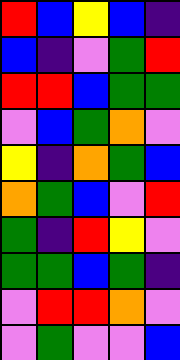[["red", "blue", "yellow", "blue", "indigo"], ["blue", "indigo", "violet", "green", "red"], ["red", "red", "blue", "green", "green"], ["violet", "blue", "green", "orange", "violet"], ["yellow", "indigo", "orange", "green", "blue"], ["orange", "green", "blue", "violet", "red"], ["green", "indigo", "red", "yellow", "violet"], ["green", "green", "blue", "green", "indigo"], ["violet", "red", "red", "orange", "violet"], ["violet", "green", "violet", "violet", "blue"]]